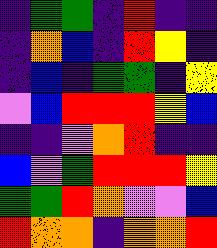[["indigo", "green", "green", "indigo", "red", "indigo", "indigo"], ["indigo", "orange", "blue", "indigo", "red", "yellow", "indigo"], ["indigo", "blue", "indigo", "green", "green", "indigo", "yellow"], ["violet", "blue", "red", "red", "red", "yellow", "blue"], ["indigo", "indigo", "violet", "orange", "red", "indigo", "indigo"], ["blue", "violet", "green", "red", "red", "red", "yellow"], ["green", "green", "red", "orange", "violet", "violet", "blue"], ["red", "orange", "orange", "indigo", "orange", "orange", "red"]]